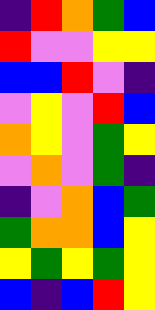[["indigo", "red", "orange", "green", "blue"], ["red", "violet", "violet", "yellow", "yellow"], ["blue", "blue", "red", "violet", "indigo"], ["violet", "yellow", "violet", "red", "blue"], ["orange", "yellow", "violet", "green", "yellow"], ["violet", "orange", "violet", "green", "indigo"], ["indigo", "violet", "orange", "blue", "green"], ["green", "orange", "orange", "blue", "yellow"], ["yellow", "green", "yellow", "green", "yellow"], ["blue", "indigo", "blue", "red", "yellow"]]